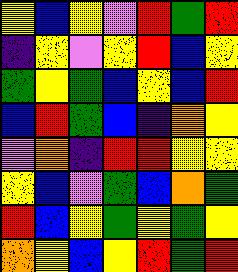[["yellow", "blue", "yellow", "violet", "red", "green", "red"], ["indigo", "yellow", "violet", "yellow", "red", "blue", "yellow"], ["green", "yellow", "green", "blue", "yellow", "blue", "red"], ["blue", "red", "green", "blue", "indigo", "orange", "yellow"], ["violet", "orange", "indigo", "red", "red", "yellow", "yellow"], ["yellow", "blue", "violet", "green", "blue", "orange", "green"], ["red", "blue", "yellow", "green", "yellow", "green", "yellow"], ["orange", "yellow", "blue", "yellow", "red", "green", "red"]]